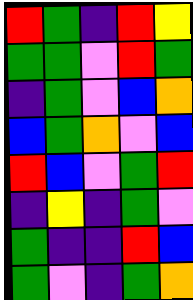[["red", "green", "indigo", "red", "yellow"], ["green", "green", "violet", "red", "green"], ["indigo", "green", "violet", "blue", "orange"], ["blue", "green", "orange", "violet", "blue"], ["red", "blue", "violet", "green", "red"], ["indigo", "yellow", "indigo", "green", "violet"], ["green", "indigo", "indigo", "red", "blue"], ["green", "violet", "indigo", "green", "orange"]]